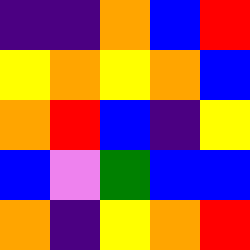[["indigo", "indigo", "orange", "blue", "red"], ["yellow", "orange", "yellow", "orange", "blue"], ["orange", "red", "blue", "indigo", "yellow"], ["blue", "violet", "green", "blue", "blue"], ["orange", "indigo", "yellow", "orange", "red"]]